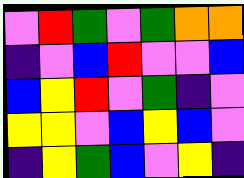[["violet", "red", "green", "violet", "green", "orange", "orange"], ["indigo", "violet", "blue", "red", "violet", "violet", "blue"], ["blue", "yellow", "red", "violet", "green", "indigo", "violet"], ["yellow", "yellow", "violet", "blue", "yellow", "blue", "violet"], ["indigo", "yellow", "green", "blue", "violet", "yellow", "indigo"]]